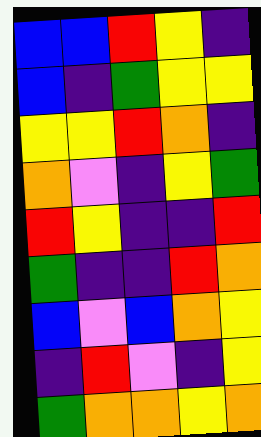[["blue", "blue", "red", "yellow", "indigo"], ["blue", "indigo", "green", "yellow", "yellow"], ["yellow", "yellow", "red", "orange", "indigo"], ["orange", "violet", "indigo", "yellow", "green"], ["red", "yellow", "indigo", "indigo", "red"], ["green", "indigo", "indigo", "red", "orange"], ["blue", "violet", "blue", "orange", "yellow"], ["indigo", "red", "violet", "indigo", "yellow"], ["green", "orange", "orange", "yellow", "orange"]]